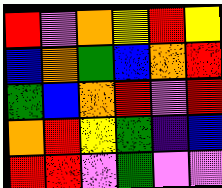[["red", "violet", "orange", "yellow", "red", "yellow"], ["blue", "orange", "green", "blue", "orange", "red"], ["green", "blue", "orange", "red", "violet", "red"], ["orange", "red", "yellow", "green", "indigo", "blue"], ["red", "red", "violet", "green", "violet", "violet"]]